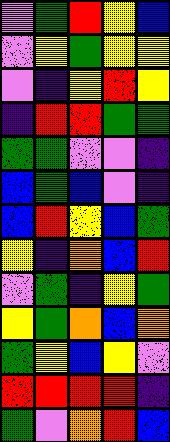[["violet", "green", "red", "yellow", "blue"], ["violet", "yellow", "green", "yellow", "yellow"], ["violet", "indigo", "yellow", "red", "yellow"], ["indigo", "red", "red", "green", "green"], ["green", "green", "violet", "violet", "indigo"], ["blue", "green", "blue", "violet", "indigo"], ["blue", "red", "yellow", "blue", "green"], ["yellow", "indigo", "orange", "blue", "red"], ["violet", "green", "indigo", "yellow", "green"], ["yellow", "green", "orange", "blue", "orange"], ["green", "yellow", "blue", "yellow", "violet"], ["red", "red", "red", "red", "indigo"], ["green", "violet", "orange", "red", "blue"]]